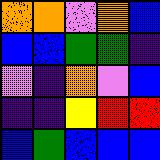[["orange", "orange", "violet", "orange", "blue"], ["blue", "blue", "green", "green", "indigo"], ["violet", "indigo", "orange", "violet", "blue"], ["indigo", "indigo", "yellow", "red", "red"], ["blue", "green", "blue", "blue", "blue"]]